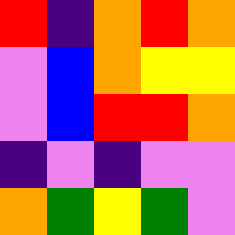[["red", "indigo", "orange", "red", "orange"], ["violet", "blue", "orange", "yellow", "yellow"], ["violet", "blue", "red", "red", "orange"], ["indigo", "violet", "indigo", "violet", "violet"], ["orange", "green", "yellow", "green", "violet"]]